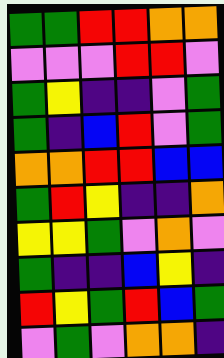[["green", "green", "red", "red", "orange", "orange"], ["violet", "violet", "violet", "red", "red", "violet"], ["green", "yellow", "indigo", "indigo", "violet", "green"], ["green", "indigo", "blue", "red", "violet", "green"], ["orange", "orange", "red", "red", "blue", "blue"], ["green", "red", "yellow", "indigo", "indigo", "orange"], ["yellow", "yellow", "green", "violet", "orange", "violet"], ["green", "indigo", "indigo", "blue", "yellow", "indigo"], ["red", "yellow", "green", "red", "blue", "green"], ["violet", "green", "violet", "orange", "orange", "indigo"]]